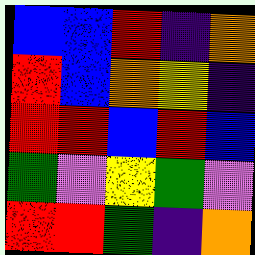[["blue", "blue", "red", "indigo", "orange"], ["red", "blue", "orange", "yellow", "indigo"], ["red", "red", "blue", "red", "blue"], ["green", "violet", "yellow", "green", "violet"], ["red", "red", "green", "indigo", "orange"]]